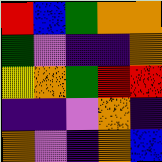[["red", "blue", "green", "orange", "orange"], ["green", "violet", "indigo", "indigo", "orange"], ["yellow", "orange", "green", "red", "red"], ["indigo", "indigo", "violet", "orange", "indigo"], ["orange", "violet", "indigo", "orange", "blue"]]